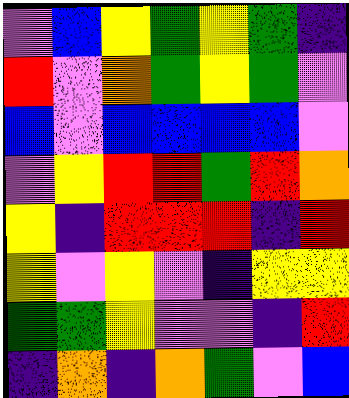[["violet", "blue", "yellow", "green", "yellow", "green", "indigo"], ["red", "violet", "orange", "green", "yellow", "green", "violet"], ["blue", "violet", "blue", "blue", "blue", "blue", "violet"], ["violet", "yellow", "red", "red", "green", "red", "orange"], ["yellow", "indigo", "red", "red", "red", "indigo", "red"], ["yellow", "violet", "yellow", "violet", "indigo", "yellow", "yellow"], ["green", "green", "yellow", "violet", "violet", "indigo", "red"], ["indigo", "orange", "indigo", "orange", "green", "violet", "blue"]]